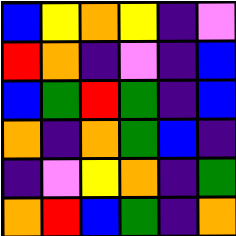[["blue", "yellow", "orange", "yellow", "indigo", "violet"], ["red", "orange", "indigo", "violet", "indigo", "blue"], ["blue", "green", "red", "green", "indigo", "blue"], ["orange", "indigo", "orange", "green", "blue", "indigo"], ["indigo", "violet", "yellow", "orange", "indigo", "green"], ["orange", "red", "blue", "green", "indigo", "orange"]]